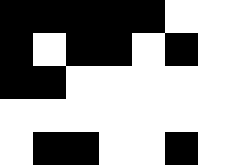[["black", "black", "black", "black", "black", "white", "white"], ["black", "white", "black", "black", "white", "black", "white"], ["black", "black", "white", "white", "white", "white", "white"], ["white", "white", "white", "white", "white", "white", "white"], ["white", "black", "black", "white", "white", "black", "white"]]